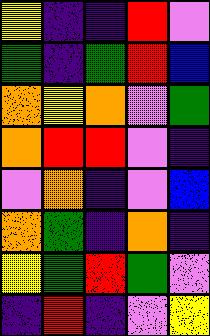[["yellow", "indigo", "indigo", "red", "violet"], ["green", "indigo", "green", "red", "blue"], ["orange", "yellow", "orange", "violet", "green"], ["orange", "red", "red", "violet", "indigo"], ["violet", "orange", "indigo", "violet", "blue"], ["orange", "green", "indigo", "orange", "indigo"], ["yellow", "green", "red", "green", "violet"], ["indigo", "red", "indigo", "violet", "yellow"]]